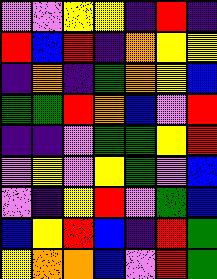[["violet", "violet", "yellow", "yellow", "indigo", "red", "indigo"], ["red", "blue", "red", "indigo", "orange", "yellow", "yellow"], ["indigo", "orange", "indigo", "green", "orange", "yellow", "blue"], ["green", "green", "red", "orange", "blue", "violet", "red"], ["indigo", "indigo", "violet", "green", "green", "yellow", "red"], ["violet", "yellow", "violet", "yellow", "green", "violet", "blue"], ["violet", "indigo", "yellow", "red", "violet", "green", "blue"], ["blue", "yellow", "red", "blue", "indigo", "red", "green"], ["yellow", "orange", "orange", "blue", "violet", "red", "green"]]